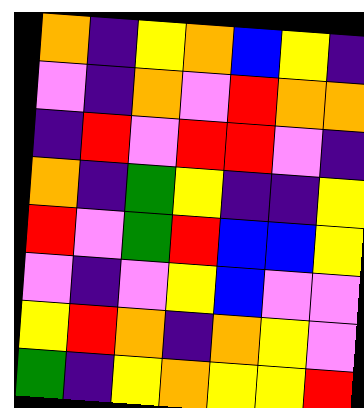[["orange", "indigo", "yellow", "orange", "blue", "yellow", "indigo"], ["violet", "indigo", "orange", "violet", "red", "orange", "orange"], ["indigo", "red", "violet", "red", "red", "violet", "indigo"], ["orange", "indigo", "green", "yellow", "indigo", "indigo", "yellow"], ["red", "violet", "green", "red", "blue", "blue", "yellow"], ["violet", "indigo", "violet", "yellow", "blue", "violet", "violet"], ["yellow", "red", "orange", "indigo", "orange", "yellow", "violet"], ["green", "indigo", "yellow", "orange", "yellow", "yellow", "red"]]